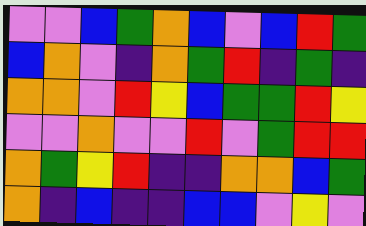[["violet", "violet", "blue", "green", "orange", "blue", "violet", "blue", "red", "green"], ["blue", "orange", "violet", "indigo", "orange", "green", "red", "indigo", "green", "indigo"], ["orange", "orange", "violet", "red", "yellow", "blue", "green", "green", "red", "yellow"], ["violet", "violet", "orange", "violet", "violet", "red", "violet", "green", "red", "red"], ["orange", "green", "yellow", "red", "indigo", "indigo", "orange", "orange", "blue", "green"], ["orange", "indigo", "blue", "indigo", "indigo", "blue", "blue", "violet", "yellow", "violet"]]